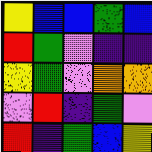[["yellow", "blue", "blue", "green", "blue"], ["red", "green", "violet", "indigo", "indigo"], ["yellow", "green", "violet", "orange", "orange"], ["violet", "red", "indigo", "green", "violet"], ["red", "indigo", "green", "blue", "yellow"]]